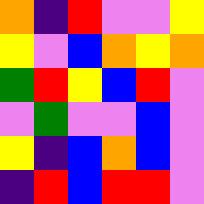[["orange", "indigo", "red", "violet", "violet", "yellow"], ["yellow", "violet", "blue", "orange", "yellow", "orange"], ["green", "red", "yellow", "blue", "red", "violet"], ["violet", "green", "violet", "violet", "blue", "violet"], ["yellow", "indigo", "blue", "orange", "blue", "violet"], ["indigo", "red", "blue", "red", "red", "violet"]]